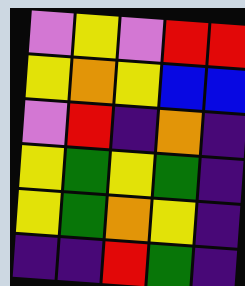[["violet", "yellow", "violet", "red", "red"], ["yellow", "orange", "yellow", "blue", "blue"], ["violet", "red", "indigo", "orange", "indigo"], ["yellow", "green", "yellow", "green", "indigo"], ["yellow", "green", "orange", "yellow", "indigo"], ["indigo", "indigo", "red", "green", "indigo"]]